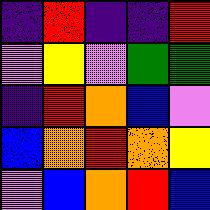[["indigo", "red", "indigo", "indigo", "red"], ["violet", "yellow", "violet", "green", "green"], ["indigo", "red", "orange", "blue", "violet"], ["blue", "orange", "red", "orange", "yellow"], ["violet", "blue", "orange", "red", "blue"]]